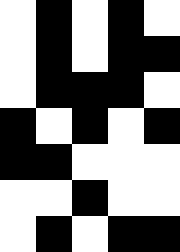[["white", "black", "white", "black", "white"], ["white", "black", "white", "black", "black"], ["white", "black", "black", "black", "white"], ["black", "white", "black", "white", "black"], ["black", "black", "white", "white", "white"], ["white", "white", "black", "white", "white"], ["white", "black", "white", "black", "black"]]